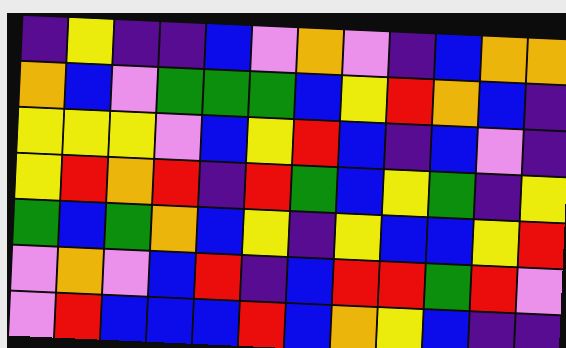[["indigo", "yellow", "indigo", "indigo", "blue", "violet", "orange", "violet", "indigo", "blue", "orange", "orange"], ["orange", "blue", "violet", "green", "green", "green", "blue", "yellow", "red", "orange", "blue", "indigo"], ["yellow", "yellow", "yellow", "violet", "blue", "yellow", "red", "blue", "indigo", "blue", "violet", "indigo"], ["yellow", "red", "orange", "red", "indigo", "red", "green", "blue", "yellow", "green", "indigo", "yellow"], ["green", "blue", "green", "orange", "blue", "yellow", "indigo", "yellow", "blue", "blue", "yellow", "red"], ["violet", "orange", "violet", "blue", "red", "indigo", "blue", "red", "red", "green", "red", "violet"], ["violet", "red", "blue", "blue", "blue", "red", "blue", "orange", "yellow", "blue", "indigo", "indigo"]]